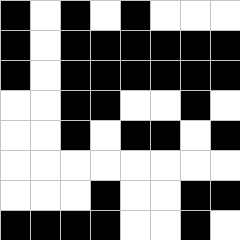[["black", "white", "black", "white", "black", "white", "white", "white"], ["black", "white", "black", "black", "black", "black", "black", "black"], ["black", "white", "black", "black", "black", "black", "black", "black"], ["white", "white", "black", "black", "white", "white", "black", "white"], ["white", "white", "black", "white", "black", "black", "white", "black"], ["white", "white", "white", "white", "white", "white", "white", "white"], ["white", "white", "white", "black", "white", "white", "black", "black"], ["black", "black", "black", "black", "white", "white", "black", "white"]]